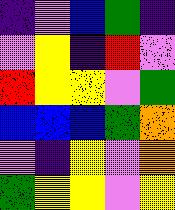[["indigo", "violet", "blue", "green", "indigo"], ["violet", "yellow", "indigo", "red", "violet"], ["red", "yellow", "yellow", "violet", "green"], ["blue", "blue", "blue", "green", "orange"], ["violet", "indigo", "yellow", "violet", "orange"], ["green", "yellow", "yellow", "violet", "yellow"]]